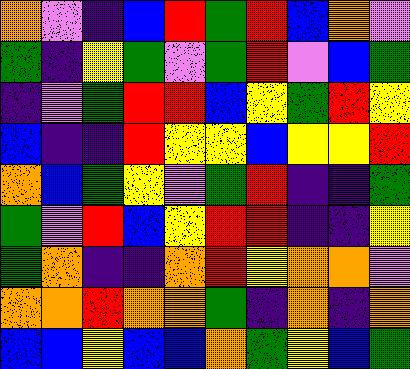[["orange", "violet", "indigo", "blue", "red", "green", "red", "blue", "orange", "violet"], ["green", "indigo", "yellow", "green", "violet", "green", "red", "violet", "blue", "green"], ["indigo", "violet", "green", "red", "red", "blue", "yellow", "green", "red", "yellow"], ["blue", "indigo", "indigo", "red", "yellow", "yellow", "blue", "yellow", "yellow", "red"], ["orange", "blue", "green", "yellow", "violet", "green", "red", "indigo", "indigo", "green"], ["green", "violet", "red", "blue", "yellow", "red", "red", "indigo", "indigo", "yellow"], ["green", "orange", "indigo", "indigo", "orange", "red", "yellow", "orange", "orange", "violet"], ["orange", "orange", "red", "orange", "orange", "green", "indigo", "orange", "indigo", "orange"], ["blue", "blue", "yellow", "blue", "blue", "orange", "green", "yellow", "blue", "green"]]